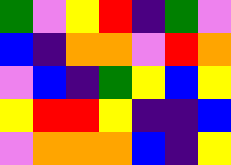[["green", "violet", "yellow", "red", "indigo", "green", "violet"], ["blue", "indigo", "orange", "orange", "violet", "red", "orange"], ["violet", "blue", "indigo", "green", "yellow", "blue", "yellow"], ["yellow", "red", "red", "yellow", "indigo", "indigo", "blue"], ["violet", "orange", "orange", "orange", "blue", "indigo", "yellow"]]